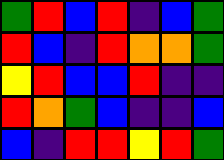[["green", "red", "blue", "red", "indigo", "blue", "green"], ["red", "blue", "indigo", "red", "orange", "orange", "green"], ["yellow", "red", "blue", "blue", "red", "indigo", "indigo"], ["red", "orange", "green", "blue", "indigo", "indigo", "blue"], ["blue", "indigo", "red", "red", "yellow", "red", "green"]]